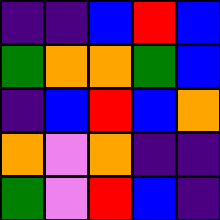[["indigo", "indigo", "blue", "red", "blue"], ["green", "orange", "orange", "green", "blue"], ["indigo", "blue", "red", "blue", "orange"], ["orange", "violet", "orange", "indigo", "indigo"], ["green", "violet", "red", "blue", "indigo"]]